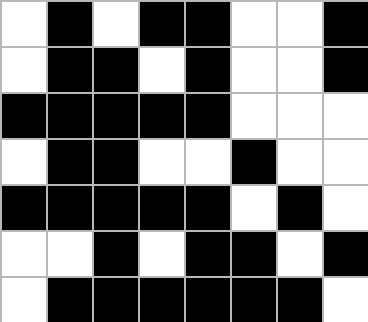[["white", "black", "white", "black", "black", "white", "white", "black"], ["white", "black", "black", "white", "black", "white", "white", "black"], ["black", "black", "black", "black", "black", "white", "white", "white"], ["white", "black", "black", "white", "white", "black", "white", "white"], ["black", "black", "black", "black", "black", "white", "black", "white"], ["white", "white", "black", "white", "black", "black", "white", "black"], ["white", "black", "black", "black", "black", "black", "black", "white"]]